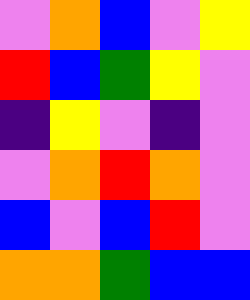[["violet", "orange", "blue", "violet", "yellow"], ["red", "blue", "green", "yellow", "violet"], ["indigo", "yellow", "violet", "indigo", "violet"], ["violet", "orange", "red", "orange", "violet"], ["blue", "violet", "blue", "red", "violet"], ["orange", "orange", "green", "blue", "blue"]]